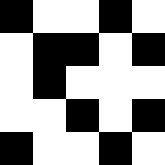[["black", "white", "white", "black", "white"], ["white", "black", "black", "white", "black"], ["white", "black", "white", "white", "white"], ["white", "white", "black", "white", "black"], ["black", "white", "white", "black", "white"]]